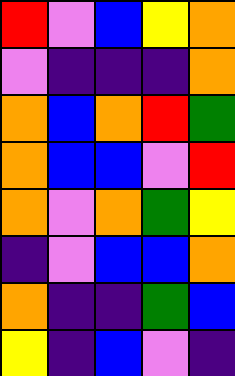[["red", "violet", "blue", "yellow", "orange"], ["violet", "indigo", "indigo", "indigo", "orange"], ["orange", "blue", "orange", "red", "green"], ["orange", "blue", "blue", "violet", "red"], ["orange", "violet", "orange", "green", "yellow"], ["indigo", "violet", "blue", "blue", "orange"], ["orange", "indigo", "indigo", "green", "blue"], ["yellow", "indigo", "blue", "violet", "indigo"]]